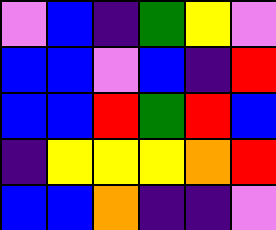[["violet", "blue", "indigo", "green", "yellow", "violet"], ["blue", "blue", "violet", "blue", "indigo", "red"], ["blue", "blue", "red", "green", "red", "blue"], ["indigo", "yellow", "yellow", "yellow", "orange", "red"], ["blue", "blue", "orange", "indigo", "indigo", "violet"]]